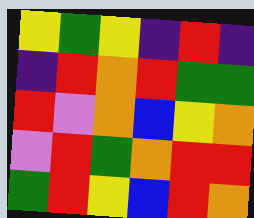[["yellow", "green", "yellow", "indigo", "red", "indigo"], ["indigo", "red", "orange", "red", "green", "green"], ["red", "violet", "orange", "blue", "yellow", "orange"], ["violet", "red", "green", "orange", "red", "red"], ["green", "red", "yellow", "blue", "red", "orange"]]